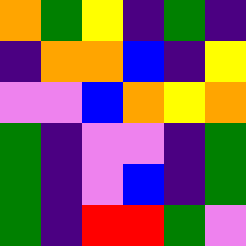[["orange", "green", "yellow", "indigo", "green", "indigo"], ["indigo", "orange", "orange", "blue", "indigo", "yellow"], ["violet", "violet", "blue", "orange", "yellow", "orange"], ["green", "indigo", "violet", "violet", "indigo", "green"], ["green", "indigo", "violet", "blue", "indigo", "green"], ["green", "indigo", "red", "red", "green", "violet"]]